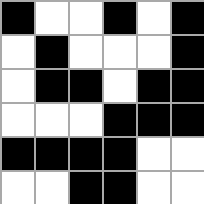[["black", "white", "white", "black", "white", "black"], ["white", "black", "white", "white", "white", "black"], ["white", "black", "black", "white", "black", "black"], ["white", "white", "white", "black", "black", "black"], ["black", "black", "black", "black", "white", "white"], ["white", "white", "black", "black", "white", "white"]]